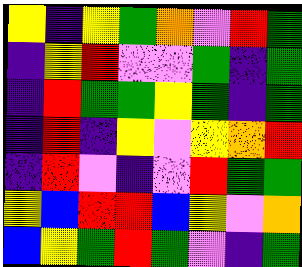[["yellow", "indigo", "yellow", "green", "orange", "violet", "red", "green"], ["indigo", "yellow", "red", "violet", "violet", "green", "indigo", "green"], ["indigo", "red", "green", "green", "yellow", "green", "indigo", "green"], ["indigo", "red", "indigo", "yellow", "violet", "yellow", "orange", "red"], ["indigo", "red", "violet", "indigo", "violet", "red", "green", "green"], ["yellow", "blue", "red", "red", "blue", "yellow", "violet", "orange"], ["blue", "yellow", "green", "red", "green", "violet", "indigo", "green"]]